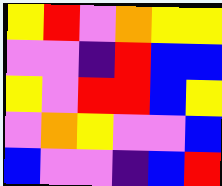[["yellow", "red", "violet", "orange", "yellow", "yellow"], ["violet", "violet", "indigo", "red", "blue", "blue"], ["yellow", "violet", "red", "red", "blue", "yellow"], ["violet", "orange", "yellow", "violet", "violet", "blue"], ["blue", "violet", "violet", "indigo", "blue", "red"]]